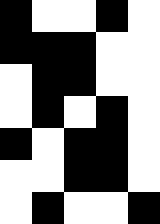[["black", "white", "white", "black", "white"], ["black", "black", "black", "white", "white"], ["white", "black", "black", "white", "white"], ["white", "black", "white", "black", "white"], ["black", "white", "black", "black", "white"], ["white", "white", "black", "black", "white"], ["white", "black", "white", "white", "black"]]